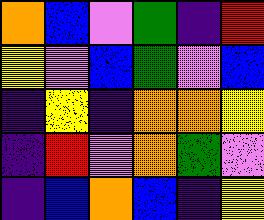[["orange", "blue", "violet", "green", "indigo", "red"], ["yellow", "violet", "blue", "green", "violet", "blue"], ["indigo", "yellow", "indigo", "orange", "orange", "yellow"], ["indigo", "red", "violet", "orange", "green", "violet"], ["indigo", "blue", "orange", "blue", "indigo", "yellow"]]